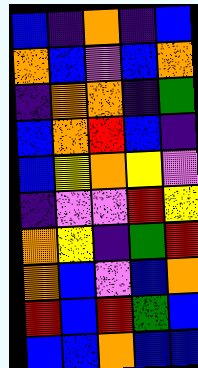[["blue", "indigo", "orange", "indigo", "blue"], ["orange", "blue", "violet", "blue", "orange"], ["indigo", "orange", "orange", "indigo", "green"], ["blue", "orange", "red", "blue", "indigo"], ["blue", "yellow", "orange", "yellow", "violet"], ["indigo", "violet", "violet", "red", "yellow"], ["orange", "yellow", "indigo", "green", "red"], ["orange", "blue", "violet", "blue", "orange"], ["red", "blue", "red", "green", "blue"], ["blue", "blue", "orange", "blue", "blue"]]